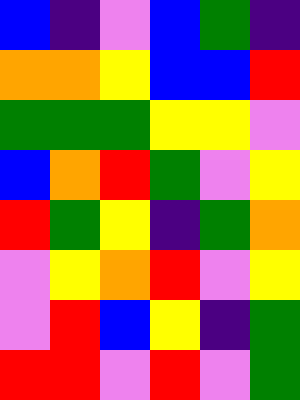[["blue", "indigo", "violet", "blue", "green", "indigo"], ["orange", "orange", "yellow", "blue", "blue", "red"], ["green", "green", "green", "yellow", "yellow", "violet"], ["blue", "orange", "red", "green", "violet", "yellow"], ["red", "green", "yellow", "indigo", "green", "orange"], ["violet", "yellow", "orange", "red", "violet", "yellow"], ["violet", "red", "blue", "yellow", "indigo", "green"], ["red", "red", "violet", "red", "violet", "green"]]